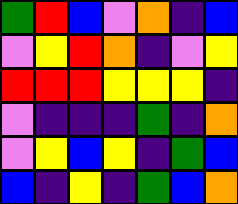[["green", "red", "blue", "violet", "orange", "indigo", "blue"], ["violet", "yellow", "red", "orange", "indigo", "violet", "yellow"], ["red", "red", "red", "yellow", "yellow", "yellow", "indigo"], ["violet", "indigo", "indigo", "indigo", "green", "indigo", "orange"], ["violet", "yellow", "blue", "yellow", "indigo", "green", "blue"], ["blue", "indigo", "yellow", "indigo", "green", "blue", "orange"]]